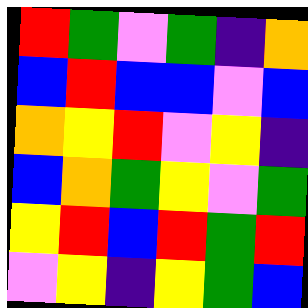[["red", "green", "violet", "green", "indigo", "orange"], ["blue", "red", "blue", "blue", "violet", "blue"], ["orange", "yellow", "red", "violet", "yellow", "indigo"], ["blue", "orange", "green", "yellow", "violet", "green"], ["yellow", "red", "blue", "red", "green", "red"], ["violet", "yellow", "indigo", "yellow", "green", "blue"]]